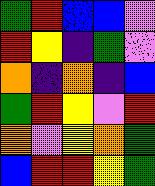[["green", "red", "blue", "blue", "violet"], ["red", "yellow", "indigo", "green", "violet"], ["orange", "indigo", "orange", "indigo", "blue"], ["green", "red", "yellow", "violet", "red"], ["orange", "violet", "yellow", "orange", "green"], ["blue", "red", "red", "yellow", "green"]]